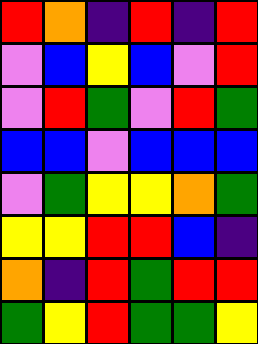[["red", "orange", "indigo", "red", "indigo", "red"], ["violet", "blue", "yellow", "blue", "violet", "red"], ["violet", "red", "green", "violet", "red", "green"], ["blue", "blue", "violet", "blue", "blue", "blue"], ["violet", "green", "yellow", "yellow", "orange", "green"], ["yellow", "yellow", "red", "red", "blue", "indigo"], ["orange", "indigo", "red", "green", "red", "red"], ["green", "yellow", "red", "green", "green", "yellow"]]